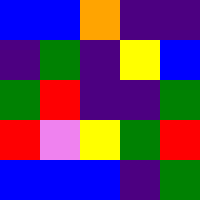[["blue", "blue", "orange", "indigo", "indigo"], ["indigo", "green", "indigo", "yellow", "blue"], ["green", "red", "indigo", "indigo", "green"], ["red", "violet", "yellow", "green", "red"], ["blue", "blue", "blue", "indigo", "green"]]